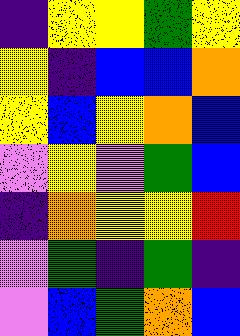[["indigo", "yellow", "yellow", "green", "yellow"], ["yellow", "indigo", "blue", "blue", "orange"], ["yellow", "blue", "yellow", "orange", "blue"], ["violet", "yellow", "violet", "green", "blue"], ["indigo", "orange", "yellow", "yellow", "red"], ["violet", "green", "indigo", "green", "indigo"], ["violet", "blue", "green", "orange", "blue"]]